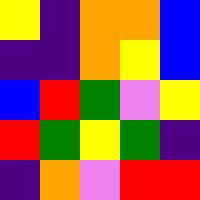[["yellow", "indigo", "orange", "orange", "blue"], ["indigo", "indigo", "orange", "yellow", "blue"], ["blue", "red", "green", "violet", "yellow"], ["red", "green", "yellow", "green", "indigo"], ["indigo", "orange", "violet", "red", "red"]]